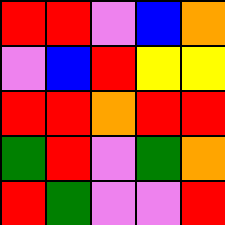[["red", "red", "violet", "blue", "orange"], ["violet", "blue", "red", "yellow", "yellow"], ["red", "red", "orange", "red", "red"], ["green", "red", "violet", "green", "orange"], ["red", "green", "violet", "violet", "red"]]